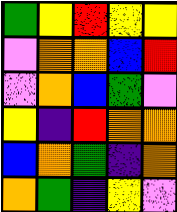[["green", "yellow", "red", "yellow", "yellow"], ["violet", "orange", "orange", "blue", "red"], ["violet", "orange", "blue", "green", "violet"], ["yellow", "indigo", "red", "orange", "orange"], ["blue", "orange", "green", "indigo", "orange"], ["orange", "green", "indigo", "yellow", "violet"]]